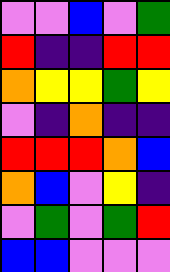[["violet", "violet", "blue", "violet", "green"], ["red", "indigo", "indigo", "red", "red"], ["orange", "yellow", "yellow", "green", "yellow"], ["violet", "indigo", "orange", "indigo", "indigo"], ["red", "red", "red", "orange", "blue"], ["orange", "blue", "violet", "yellow", "indigo"], ["violet", "green", "violet", "green", "red"], ["blue", "blue", "violet", "violet", "violet"]]